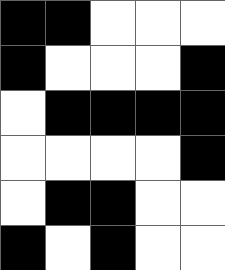[["black", "black", "white", "white", "white"], ["black", "white", "white", "white", "black"], ["white", "black", "black", "black", "black"], ["white", "white", "white", "white", "black"], ["white", "black", "black", "white", "white"], ["black", "white", "black", "white", "white"]]